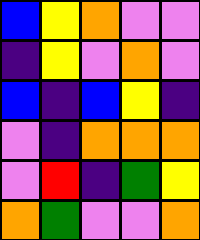[["blue", "yellow", "orange", "violet", "violet"], ["indigo", "yellow", "violet", "orange", "violet"], ["blue", "indigo", "blue", "yellow", "indigo"], ["violet", "indigo", "orange", "orange", "orange"], ["violet", "red", "indigo", "green", "yellow"], ["orange", "green", "violet", "violet", "orange"]]